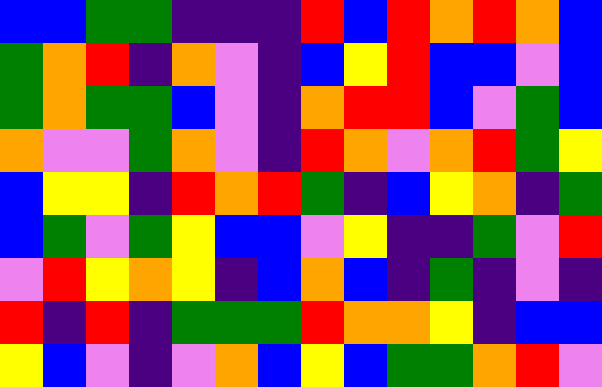[["blue", "blue", "green", "green", "indigo", "indigo", "indigo", "red", "blue", "red", "orange", "red", "orange", "blue"], ["green", "orange", "red", "indigo", "orange", "violet", "indigo", "blue", "yellow", "red", "blue", "blue", "violet", "blue"], ["green", "orange", "green", "green", "blue", "violet", "indigo", "orange", "red", "red", "blue", "violet", "green", "blue"], ["orange", "violet", "violet", "green", "orange", "violet", "indigo", "red", "orange", "violet", "orange", "red", "green", "yellow"], ["blue", "yellow", "yellow", "indigo", "red", "orange", "red", "green", "indigo", "blue", "yellow", "orange", "indigo", "green"], ["blue", "green", "violet", "green", "yellow", "blue", "blue", "violet", "yellow", "indigo", "indigo", "green", "violet", "red"], ["violet", "red", "yellow", "orange", "yellow", "indigo", "blue", "orange", "blue", "indigo", "green", "indigo", "violet", "indigo"], ["red", "indigo", "red", "indigo", "green", "green", "green", "red", "orange", "orange", "yellow", "indigo", "blue", "blue"], ["yellow", "blue", "violet", "indigo", "violet", "orange", "blue", "yellow", "blue", "green", "green", "orange", "red", "violet"]]